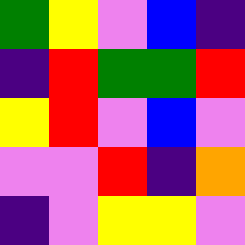[["green", "yellow", "violet", "blue", "indigo"], ["indigo", "red", "green", "green", "red"], ["yellow", "red", "violet", "blue", "violet"], ["violet", "violet", "red", "indigo", "orange"], ["indigo", "violet", "yellow", "yellow", "violet"]]